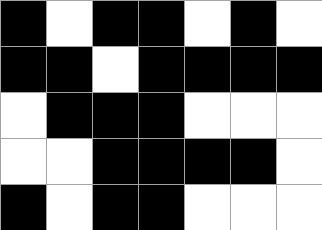[["black", "white", "black", "black", "white", "black", "white"], ["black", "black", "white", "black", "black", "black", "black"], ["white", "black", "black", "black", "white", "white", "white"], ["white", "white", "black", "black", "black", "black", "white"], ["black", "white", "black", "black", "white", "white", "white"]]